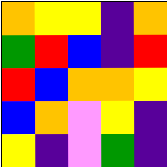[["orange", "yellow", "yellow", "indigo", "orange"], ["green", "red", "blue", "indigo", "red"], ["red", "blue", "orange", "orange", "yellow"], ["blue", "orange", "violet", "yellow", "indigo"], ["yellow", "indigo", "violet", "green", "indigo"]]